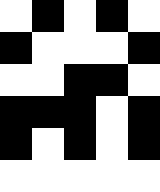[["white", "black", "white", "black", "white"], ["black", "white", "white", "white", "black"], ["white", "white", "black", "black", "white"], ["black", "black", "black", "white", "black"], ["black", "white", "black", "white", "black"], ["white", "white", "white", "white", "white"]]